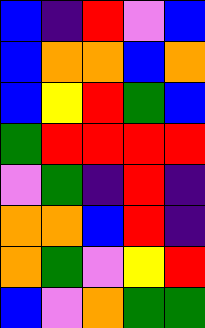[["blue", "indigo", "red", "violet", "blue"], ["blue", "orange", "orange", "blue", "orange"], ["blue", "yellow", "red", "green", "blue"], ["green", "red", "red", "red", "red"], ["violet", "green", "indigo", "red", "indigo"], ["orange", "orange", "blue", "red", "indigo"], ["orange", "green", "violet", "yellow", "red"], ["blue", "violet", "orange", "green", "green"]]